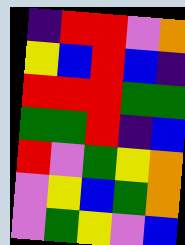[["indigo", "red", "red", "violet", "orange"], ["yellow", "blue", "red", "blue", "indigo"], ["red", "red", "red", "green", "green"], ["green", "green", "red", "indigo", "blue"], ["red", "violet", "green", "yellow", "orange"], ["violet", "yellow", "blue", "green", "orange"], ["violet", "green", "yellow", "violet", "blue"]]